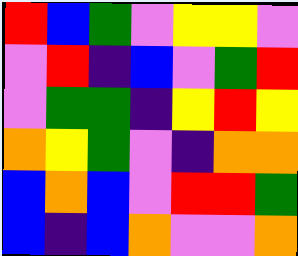[["red", "blue", "green", "violet", "yellow", "yellow", "violet"], ["violet", "red", "indigo", "blue", "violet", "green", "red"], ["violet", "green", "green", "indigo", "yellow", "red", "yellow"], ["orange", "yellow", "green", "violet", "indigo", "orange", "orange"], ["blue", "orange", "blue", "violet", "red", "red", "green"], ["blue", "indigo", "blue", "orange", "violet", "violet", "orange"]]